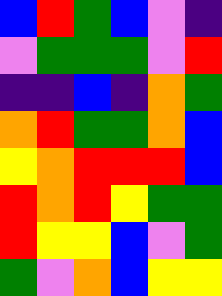[["blue", "red", "green", "blue", "violet", "indigo"], ["violet", "green", "green", "green", "violet", "red"], ["indigo", "indigo", "blue", "indigo", "orange", "green"], ["orange", "red", "green", "green", "orange", "blue"], ["yellow", "orange", "red", "red", "red", "blue"], ["red", "orange", "red", "yellow", "green", "green"], ["red", "yellow", "yellow", "blue", "violet", "green"], ["green", "violet", "orange", "blue", "yellow", "yellow"]]